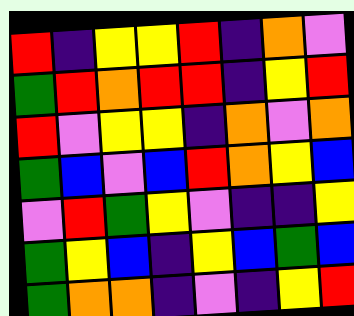[["red", "indigo", "yellow", "yellow", "red", "indigo", "orange", "violet"], ["green", "red", "orange", "red", "red", "indigo", "yellow", "red"], ["red", "violet", "yellow", "yellow", "indigo", "orange", "violet", "orange"], ["green", "blue", "violet", "blue", "red", "orange", "yellow", "blue"], ["violet", "red", "green", "yellow", "violet", "indigo", "indigo", "yellow"], ["green", "yellow", "blue", "indigo", "yellow", "blue", "green", "blue"], ["green", "orange", "orange", "indigo", "violet", "indigo", "yellow", "red"]]